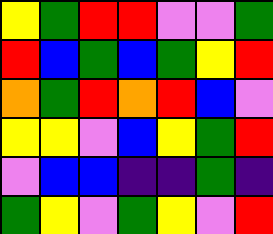[["yellow", "green", "red", "red", "violet", "violet", "green"], ["red", "blue", "green", "blue", "green", "yellow", "red"], ["orange", "green", "red", "orange", "red", "blue", "violet"], ["yellow", "yellow", "violet", "blue", "yellow", "green", "red"], ["violet", "blue", "blue", "indigo", "indigo", "green", "indigo"], ["green", "yellow", "violet", "green", "yellow", "violet", "red"]]